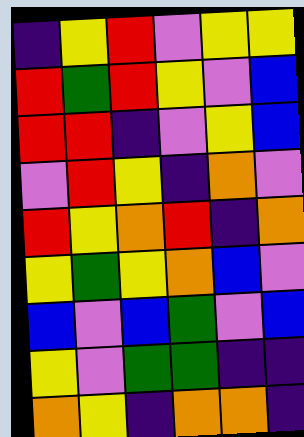[["indigo", "yellow", "red", "violet", "yellow", "yellow"], ["red", "green", "red", "yellow", "violet", "blue"], ["red", "red", "indigo", "violet", "yellow", "blue"], ["violet", "red", "yellow", "indigo", "orange", "violet"], ["red", "yellow", "orange", "red", "indigo", "orange"], ["yellow", "green", "yellow", "orange", "blue", "violet"], ["blue", "violet", "blue", "green", "violet", "blue"], ["yellow", "violet", "green", "green", "indigo", "indigo"], ["orange", "yellow", "indigo", "orange", "orange", "indigo"]]